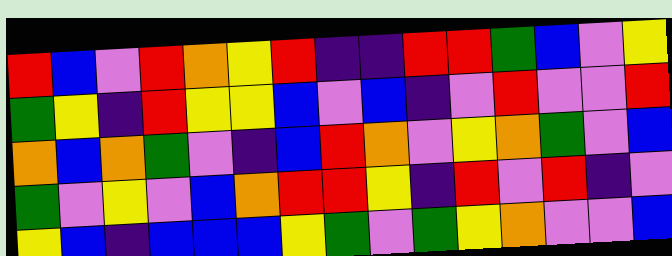[["red", "blue", "violet", "red", "orange", "yellow", "red", "indigo", "indigo", "red", "red", "green", "blue", "violet", "yellow"], ["green", "yellow", "indigo", "red", "yellow", "yellow", "blue", "violet", "blue", "indigo", "violet", "red", "violet", "violet", "red"], ["orange", "blue", "orange", "green", "violet", "indigo", "blue", "red", "orange", "violet", "yellow", "orange", "green", "violet", "blue"], ["green", "violet", "yellow", "violet", "blue", "orange", "red", "red", "yellow", "indigo", "red", "violet", "red", "indigo", "violet"], ["yellow", "blue", "indigo", "blue", "blue", "blue", "yellow", "green", "violet", "green", "yellow", "orange", "violet", "violet", "blue"]]